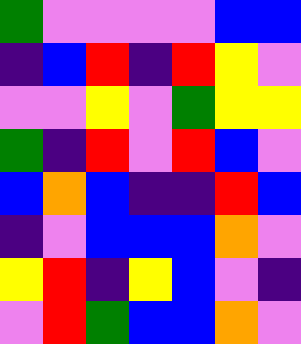[["green", "violet", "violet", "violet", "violet", "blue", "blue"], ["indigo", "blue", "red", "indigo", "red", "yellow", "violet"], ["violet", "violet", "yellow", "violet", "green", "yellow", "yellow"], ["green", "indigo", "red", "violet", "red", "blue", "violet"], ["blue", "orange", "blue", "indigo", "indigo", "red", "blue"], ["indigo", "violet", "blue", "blue", "blue", "orange", "violet"], ["yellow", "red", "indigo", "yellow", "blue", "violet", "indigo"], ["violet", "red", "green", "blue", "blue", "orange", "violet"]]